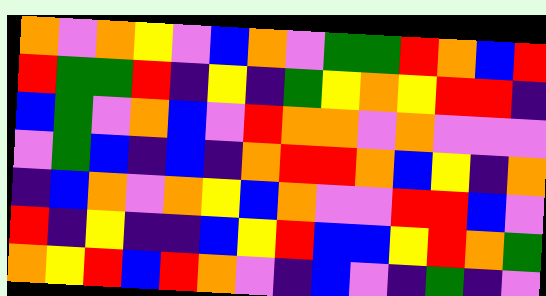[["orange", "violet", "orange", "yellow", "violet", "blue", "orange", "violet", "green", "green", "red", "orange", "blue", "red"], ["red", "green", "green", "red", "indigo", "yellow", "indigo", "green", "yellow", "orange", "yellow", "red", "red", "indigo"], ["blue", "green", "violet", "orange", "blue", "violet", "red", "orange", "orange", "violet", "orange", "violet", "violet", "violet"], ["violet", "green", "blue", "indigo", "blue", "indigo", "orange", "red", "red", "orange", "blue", "yellow", "indigo", "orange"], ["indigo", "blue", "orange", "violet", "orange", "yellow", "blue", "orange", "violet", "violet", "red", "red", "blue", "violet"], ["red", "indigo", "yellow", "indigo", "indigo", "blue", "yellow", "red", "blue", "blue", "yellow", "red", "orange", "green"], ["orange", "yellow", "red", "blue", "red", "orange", "violet", "indigo", "blue", "violet", "indigo", "green", "indigo", "violet"]]